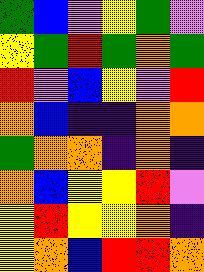[["green", "blue", "violet", "yellow", "green", "violet"], ["yellow", "green", "red", "green", "orange", "green"], ["red", "violet", "blue", "yellow", "violet", "red"], ["orange", "blue", "indigo", "indigo", "orange", "orange"], ["green", "orange", "orange", "indigo", "orange", "indigo"], ["orange", "blue", "yellow", "yellow", "red", "violet"], ["yellow", "red", "yellow", "yellow", "orange", "indigo"], ["yellow", "orange", "blue", "red", "red", "orange"]]